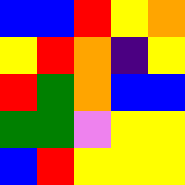[["blue", "blue", "red", "yellow", "orange"], ["yellow", "red", "orange", "indigo", "yellow"], ["red", "green", "orange", "blue", "blue"], ["green", "green", "violet", "yellow", "yellow"], ["blue", "red", "yellow", "yellow", "yellow"]]